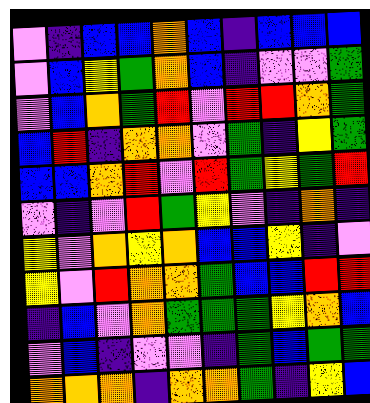[["violet", "indigo", "blue", "blue", "orange", "blue", "indigo", "blue", "blue", "blue"], ["violet", "blue", "yellow", "green", "orange", "blue", "indigo", "violet", "violet", "green"], ["violet", "blue", "orange", "green", "red", "violet", "red", "red", "orange", "green"], ["blue", "red", "indigo", "orange", "orange", "violet", "green", "indigo", "yellow", "green"], ["blue", "blue", "orange", "red", "violet", "red", "green", "yellow", "green", "red"], ["violet", "indigo", "violet", "red", "green", "yellow", "violet", "indigo", "orange", "indigo"], ["yellow", "violet", "orange", "yellow", "orange", "blue", "blue", "yellow", "indigo", "violet"], ["yellow", "violet", "red", "orange", "orange", "green", "blue", "blue", "red", "red"], ["indigo", "blue", "violet", "orange", "green", "green", "green", "yellow", "orange", "blue"], ["violet", "blue", "indigo", "violet", "violet", "indigo", "green", "blue", "green", "green"], ["orange", "orange", "orange", "indigo", "orange", "orange", "green", "indigo", "yellow", "blue"]]